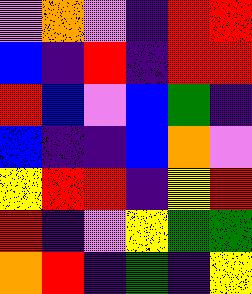[["violet", "orange", "violet", "indigo", "red", "red"], ["blue", "indigo", "red", "indigo", "red", "red"], ["red", "blue", "violet", "blue", "green", "indigo"], ["blue", "indigo", "indigo", "blue", "orange", "violet"], ["yellow", "red", "red", "indigo", "yellow", "red"], ["red", "indigo", "violet", "yellow", "green", "green"], ["orange", "red", "indigo", "green", "indigo", "yellow"]]